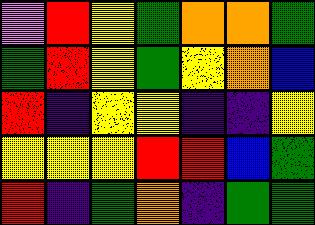[["violet", "red", "yellow", "green", "orange", "orange", "green"], ["green", "red", "yellow", "green", "yellow", "orange", "blue"], ["red", "indigo", "yellow", "yellow", "indigo", "indigo", "yellow"], ["yellow", "yellow", "yellow", "red", "red", "blue", "green"], ["red", "indigo", "green", "orange", "indigo", "green", "green"]]